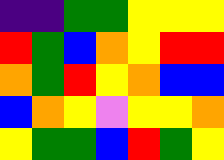[["indigo", "indigo", "green", "green", "yellow", "yellow", "yellow"], ["red", "green", "blue", "orange", "yellow", "red", "red"], ["orange", "green", "red", "yellow", "orange", "blue", "blue"], ["blue", "orange", "yellow", "violet", "yellow", "yellow", "orange"], ["yellow", "green", "green", "blue", "red", "green", "yellow"]]